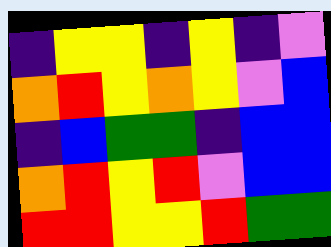[["indigo", "yellow", "yellow", "indigo", "yellow", "indigo", "violet"], ["orange", "red", "yellow", "orange", "yellow", "violet", "blue"], ["indigo", "blue", "green", "green", "indigo", "blue", "blue"], ["orange", "red", "yellow", "red", "violet", "blue", "blue"], ["red", "red", "yellow", "yellow", "red", "green", "green"]]